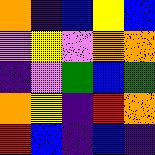[["orange", "indigo", "blue", "yellow", "blue"], ["violet", "yellow", "violet", "orange", "orange"], ["indigo", "violet", "green", "blue", "green"], ["orange", "yellow", "indigo", "red", "orange"], ["red", "blue", "indigo", "blue", "indigo"]]